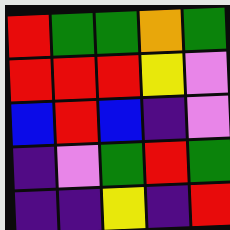[["red", "green", "green", "orange", "green"], ["red", "red", "red", "yellow", "violet"], ["blue", "red", "blue", "indigo", "violet"], ["indigo", "violet", "green", "red", "green"], ["indigo", "indigo", "yellow", "indigo", "red"]]